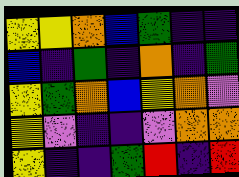[["yellow", "yellow", "orange", "blue", "green", "indigo", "indigo"], ["blue", "indigo", "green", "indigo", "orange", "indigo", "green"], ["yellow", "green", "orange", "blue", "yellow", "orange", "violet"], ["yellow", "violet", "indigo", "indigo", "violet", "orange", "orange"], ["yellow", "indigo", "indigo", "green", "red", "indigo", "red"]]